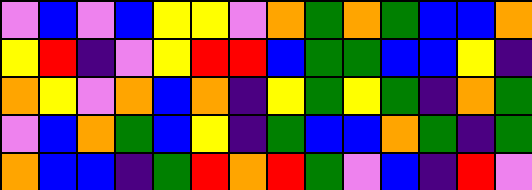[["violet", "blue", "violet", "blue", "yellow", "yellow", "violet", "orange", "green", "orange", "green", "blue", "blue", "orange"], ["yellow", "red", "indigo", "violet", "yellow", "red", "red", "blue", "green", "green", "blue", "blue", "yellow", "indigo"], ["orange", "yellow", "violet", "orange", "blue", "orange", "indigo", "yellow", "green", "yellow", "green", "indigo", "orange", "green"], ["violet", "blue", "orange", "green", "blue", "yellow", "indigo", "green", "blue", "blue", "orange", "green", "indigo", "green"], ["orange", "blue", "blue", "indigo", "green", "red", "orange", "red", "green", "violet", "blue", "indigo", "red", "violet"]]